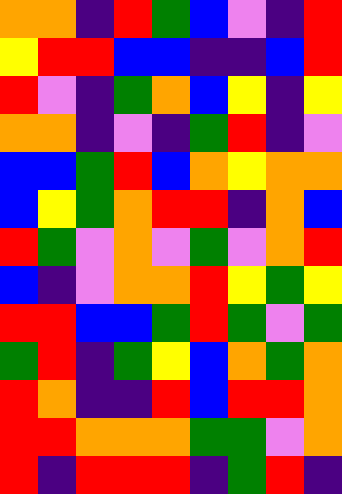[["orange", "orange", "indigo", "red", "green", "blue", "violet", "indigo", "red"], ["yellow", "red", "red", "blue", "blue", "indigo", "indigo", "blue", "red"], ["red", "violet", "indigo", "green", "orange", "blue", "yellow", "indigo", "yellow"], ["orange", "orange", "indigo", "violet", "indigo", "green", "red", "indigo", "violet"], ["blue", "blue", "green", "red", "blue", "orange", "yellow", "orange", "orange"], ["blue", "yellow", "green", "orange", "red", "red", "indigo", "orange", "blue"], ["red", "green", "violet", "orange", "violet", "green", "violet", "orange", "red"], ["blue", "indigo", "violet", "orange", "orange", "red", "yellow", "green", "yellow"], ["red", "red", "blue", "blue", "green", "red", "green", "violet", "green"], ["green", "red", "indigo", "green", "yellow", "blue", "orange", "green", "orange"], ["red", "orange", "indigo", "indigo", "red", "blue", "red", "red", "orange"], ["red", "red", "orange", "orange", "orange", "green", "green", "violet", "orange"], ["red", "indigo", "red", "red", "red", "indigo", "green", "red", "indigo"]]